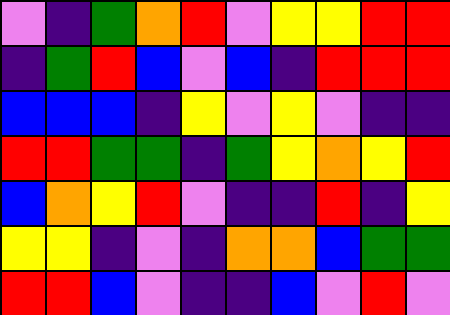[["violet", "indigo", "green", "orange", "red", "violet", "yellow", "yellow", "red", "red"], ["indigo", "green", "red", "blue", "violet", "blue", "indigo", "red", "red", "red"], ["blue", "blue", "blue", "indigo", "yellow", "violet", "yellow", "violet", "indigo", "indigo"], ["red", "red", "green", "green", "indigo", "green", "yellow", "orange", "yellow", "red"], ["blue", "orange", "yellow", "red", "violet", "indigo", "indigo", "red", "indigo", "yellow"], ["yellow", "yellow", "indigo", "violet", "indigo", "orange", "orange", "blue", "green", "green"], ["red", "red", "blue", "violet", "indigo", "indigo", "blue", "violet", "red", "violet"]]